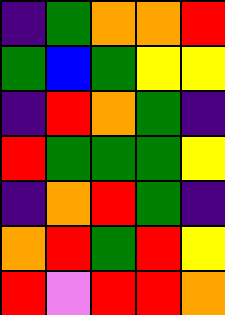[["indigo", "green", "orange", "orange", "red"], ["green", "blue", "green", "yellow", "yellow"], ["indigo", "red", "orange", "green", "indigo"], ["red", "green", "green", "green", "yellow"], ["indigo", "orange", "red", "green", "indigo"], ["orange", "red", "green", "red", "yellow"], ["red", "violet", "red", "red", "orange"]]